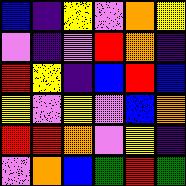[["blue", "indigo", "yellow", "violet", "orange", "yellow"], ["violet", "indigo", "violet", "red", "orange", "indigo"], ["red", "yellow", "indigo", "blue", "red", "blue"], ["yellow", "violet", "yellow", "violet", "blue", "orange"], ["red", "red", "orange", "violet", "yellow", "indigo"], ["violet", "orange", "blue", "green", "red", "green"]]